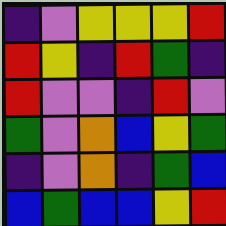[["indigo", "violet", "yellow", "yellow", "yellow", "red"], ["red", "yellow", "indigo", "red", "green", "indigo"], ["red", "violet", "violet", "indigo", "red", "violet"], ["green", "violet", "orange", "blue", "yellow", "green"], ["indigo", "violet", "orange", "indigo", "green", "blue"], ["blue", "green", "blue", "blue", "yellow", "red"]]